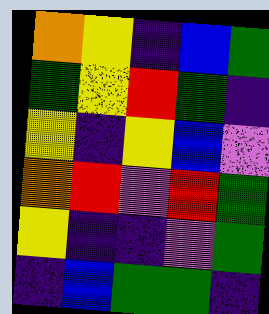[["orange", "yellow", "indigo", "blue", "green"], ["green", "yellow", "red", "green", "indigo"], ["yellow", "indigo", "yellow", "blue", "violet"], ["orange", "red", "violet", "red", "green"], ["yellow", "indigo", "indigo", "violet", "green"], ["indigo", "blue", "green", "green", "indigo"]]